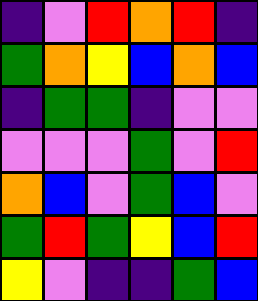[["indigo", "violet", "red", "orange", "red", "indigo"], ["green", "orange", "yellow", "blue", "orange", "blue"], ["indigo", "green", "green", "indigo", "violet", "violet"], ["violet", "violet", "violet", "green", "violet", "red"], ["orange", "blue", "violet", "green", "blue", "violet"], ["green", "red", "green", "yellow", "blue", "red"], ["yellow", "violet", "indigo", "indigo", "green", "blue"]]